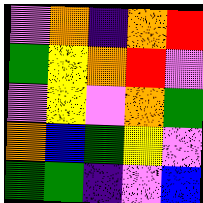[["violet", "orange", "indigo", "orange", "red"], ["green", "yellow", "orange", "red", "violet"], ["violet", "yellow", "violet", "orange", "green"], ["orange", "blue", "green", "yellow", "violet"], ["green", "green", "indigo", "violet", "blue"]]